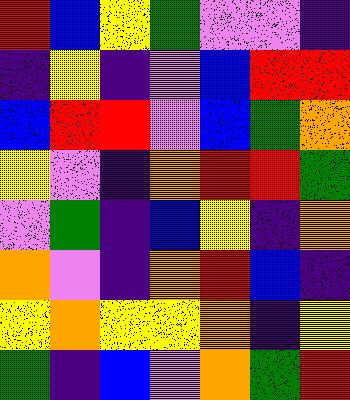[["red", "blue", "yellow", "green", "violet", "violet", "indigo"], ["indigo", "yellow", "indigo", "violet", "blue", "red", "red"], ["blue", "red", "red", "violet", "blue", "green", "orange"], ["yellow", "violet", "indigo", "orange", "red", "red", "green"], ["violet", "green", "indigo", "blue", "yellow", "indigo", "orange"], ["orange", "violet", "indigo", "orange", "red", "blue", "indigo"], ["yellow", "orange", "yellow", "yellow", "orange", "indigo", "yellow"], ["green", "indigo", "blue", "violet", "orange", "green", "red"]]